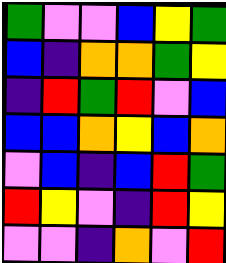[["green", "violet", "violet", "blue", "yellow", "green"], ["blue", "indigo", "orange", "orange", "green", "yellow"], ["indigo", "red", "green", "red", "violet", "blue"], ["blue", "blue", "orange", "yellow", "blue", "orange"], ["violet", "blue", "indigo", "blue", "red", "green"], ["red", "yellow", "violet", "indigo", "red", "yellow"], ["violet", "violet", "indigo", "orange", "violet", "red"]]